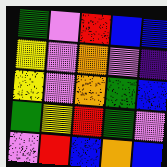[["green", "violet", "red", "blue", "blue"], ["yellow", "violet", "orange", "violet", "indigo"], ["yellow", "violet", "orange", "green", "blue"], ["green", "yellow", "red", "green", "violet"], ["violet", "red", "blue", "orange", "blue"]]